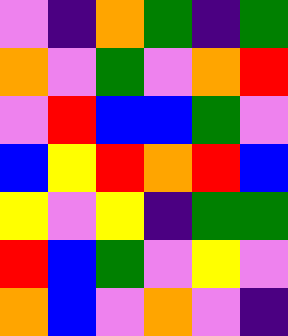[["violet", "indigo", "orange", "green", "indigo", "green"], ["orange", "violet", "green", "violet", "orange", "red"], ["violet", "red", "blue", "blue", "green", "violet"], ["blue", "yellow", "red", "orange", "red", "blue"], ["yellow", "violet", "yellow", "indigo", "green", "green"], ["red", "blue", "green", "violet", "yellow", "violet"], ["orange", "blue", "violet", "orange", "violet", "indigo"]]